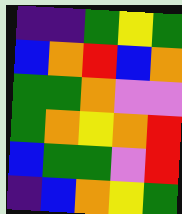[["indigo", "indigo", "green", "yellow", "green"], ["blue", "orange", "red", "blue", "orange"], ["green", "green", "orange", "violet", "violet"], ["green", "orange", "yellow", "orange", "red"], ["blue", "green", "green", "violet", "red"], ["indigo", "blue", "orange", "yellow", "green"]]